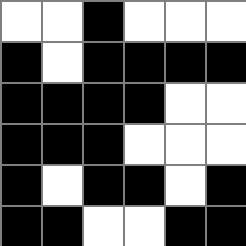[["white", "white", "black", "white", "white", "white"], ["black", "white", "black", "black", "black", "black"], ["black", "black", "black", "black", "white", "white"], ["black", "black", "black", "white", "white", "white"], ["black", "white", "black", "black", "white", "black"], ["black", "black", "white", "white", "black", "black"]]